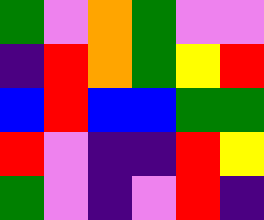[["green", "violet", "orange", "green", "violet", "violet"], ["indigo", "red", "orange", "green", "yellow", "red"], ["blue", "red", "blue", "blue", "green", "green"], ["red", "violet", "indigo", "indigo", "red", "yellow"], ["green", "violet", "indigo", "violet", "red", "indigo"]]